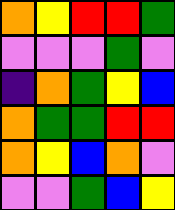[["orange", "yellow", "red", "red", "green"], ["violet", "violet", "violet", "green", "violet"], ["indigo", "orange", "green", "yellow", "blue"], ["orange", "green", "green", "red", "red"], ["orange", "yellow", "blue", "orange", "violet"], ["violet", "violet", "green", "blue", "yellow"]]